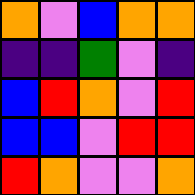[["orange", "violet", "blue", "orange", "orange"], ["indigo", "indigo", "green", "violet", "indigo"], ["blue", "red", "orange", "violet", "red"], ["blue", "blue", "violet", "red", "red"], ["red", "orange", "violet", "violet", "orange"]]